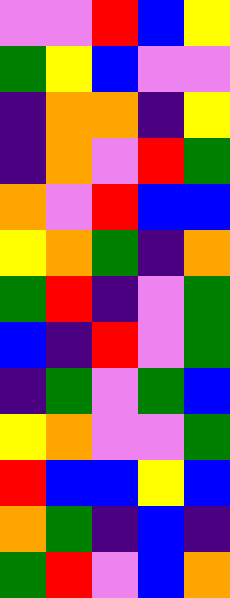[["violet", "violet", "red", "blue", "yellow"], ["green", "yellow", "blue", "violet", "violet"], ["indigo", "orange", "orange", "indigo", "yellow"], ["indigo", "orange", "violet", "red", "green"], ["orange", "violet", "red", "blue", "blue"], ["yellow", "orange", "green", "indigo", "orange"], ["green", "red", "indigo", "violet", "green"], ["blue", "indigo", "red", "violet", "green"], ["indigo", "green", "violet", "green", "blue"], ["yellow", "orange", "violet", "violet", "green"], ["red", "blue", "blue", "yellow", "blue"], ["orange", "green", "indigo", "blue", "indigo"], ["green", "red", "violet", "blue", "orange"]]